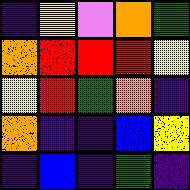[["indigo", "yellow", "violet", "orange", "green"], ["orange", "red", "red", "red", "yellow"], ["yellow", "red", "green", "orange", "indigo"], ["orange", "indigo", "indigo", "blue", "yellow"], ["indigo", "blue", "indigo", "green", "indigo"]]